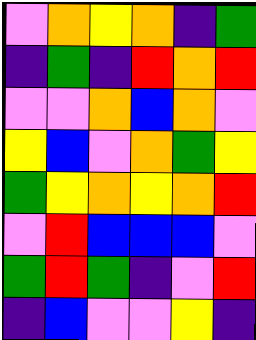[["violet", "orange", "yellow", "orange", "indigo", "green"], ["indigo", "green", "indigo", "red", "orange", "red"], ["violet", "violet", "orange", "blue", "orange", "violet"], ["yellow", "blue", "violet", "orange", "green", "yellow"], ["green", "yellow", "orange", "yellow", "orange", "red"], ["violet", "red", "blue", "blue", "blue", "violet"], ["green", "red", "green", "indigo", "violet", "red"], ["indigo", "blue", "violet", "violet", "yellow", "indigo"]]